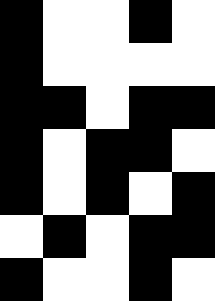[["black", "white", "white", "black", "white"], ["black", "white", "white", "white", "white"], ["black", "black", "white", "black", "black"], ["black", "white", "black", "black", "white"], ["black", "white", "black", "white", "black"], ["white", "black", "white", "black", "black"], ["black", "white", "white", "black", "white"]]